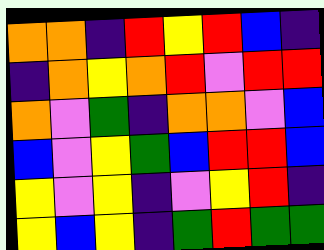[["orange", "orange", "indigo", "red", "yellow", "red", "blue", "indigo"], ["indigo", "orange", "yellow", "orange", "red", "violet", "red", "red"], ["orange", "violet", "green", "indigo", "orange", "orange", "violet", "blue"], ["blue", "violet", "yellow", "green", "blue", "red", "red", "blue"], ["yellow", "violet", "yellow", "indigo", "violet", "yellow", "red", "indigo"], ["yellow", "blue", "yellow", "indigo", "green", "red", "green", "green"]]